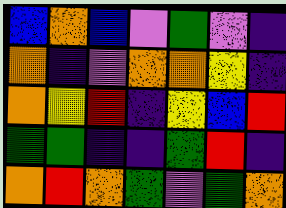[["blue", "orange", "blue", "violet", "green", "violet", "indigo"], ["orange", "indigo", "violet", "orange", "orange", "yellow", "indigo"], ["orange", "yellow", "red", "indigo", "yellow", "blue", "red"], ["green", "green", "indigo", "indigo", "green", "red", "indigo"], ["orange", "red", "orange", "green", "violet", "green", "orange"]]